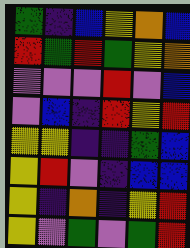[["green", "indigo", "blue", "yellow", "orange", "blue"], ["red", "green", "red", "green", "yellow", "orange"], ["violet", "violet", "violet", "red", "violet", "blue"], ["violet", "blue", "indigo", "red", "yellow", "red"], ["yellow", "yellow", "indigo", "indigo", "green", "blue"], ["yellow", "red", "violet", "indigo", "blue", "blue"], ["yellow", "indigo", "orange", "indigo", "yellow", "red"], ["yellow", "violet", "green", "violet", "green", "red"]]